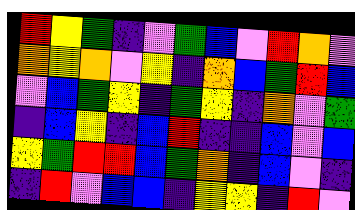[["red", "yellow", "green", "indigo", "violet", "green", "blue", "violet", "red", "orange", "violet"], ["orange", "yellow", "orange", "violet", "yellow", "indigo", "orange", "blue", "green", "red", "blue"], ["violet", "blue", "green", "yellow", "indigo", "green", "yellow", "indigo", "orange", "violet", "green"], ["indigo", "blue", "yellow", "indigo", "blue", "red", "indigo", "indigo", "blue", "violet", "blue"], ["yellow", "green", "red", "red", "blue", "green", "orange", "indigo", "blue", "violet", "indigo"], ["indigo", "red", "violet", "blue", "blue", "indigo", "yellow", "yellow", "indigo", "red", "violet"]]